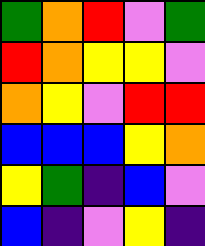[["green", "orange", "red", "violet", "green"], ["red", "orange", "yellow", "yellow", "violet"], ["orange", "yellow", "violet", "red", "red"], ["blue", "blue", "blue", "yellow", "orange"], ["yellow", "green", "indigo", "blue", "violet"], ["blue", "indigo", "violet", "yellow", "indigo"]]